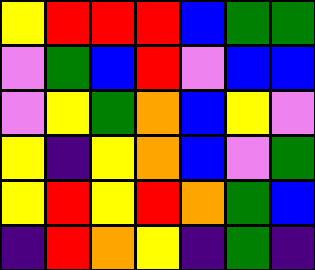[["yellow", "red", "red", "red", "blue", "green", "green"], ["violet", "green", "blue", "red", "violet", "blue", "blue"], ["violet", "yellow", "green", "orange", "blue", "yellow", "violet"], ["yellow", "indigo", "yellow", "orange", "blue", "violet", "green"], ["yellow", "red", "yellow", "red", "orange", "green", "blue"], ["indigo", "red", "orange", "yellow", "indigo", "green", "indigo"]]